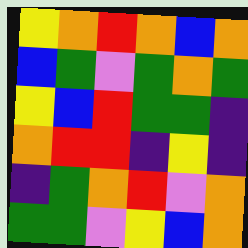[["yellow", "orange", "red", "orange", "blue", "orange"], ["blue", "green", "violet", "green", "orange", "green"], ["yellow", "blue", "red", "green", "green", "indigo"], ["orange", "red", "red", "indigo", "yellow", "indigo"], ["indigo", "green", "orange", "red", "violet", "orange"], ["green", "green", "violet", "yellow", "blue", "orange"]]